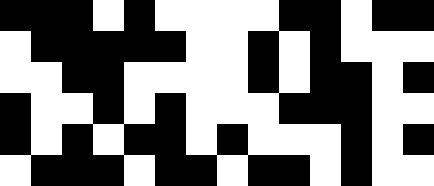[["black", "black", "black", "white", "black", "white", "white", "white", "white", "black", "black", "white", "black", "black"], ["white", "black", "black", "black", "black", "black", "white", "white", "black", "white", "black", "white", "white", "white"], ["white", "white", "black", "black", "white", "white", "white", "white", "black", "white", "black", "black", "white", "black"], ["black", "white", "white", "black", "white", "black", "white", "white", "white", "black", "black", "black", "white", "white"], ["black", "white", "black", "white", "black", "black", "white", "black", "white", "white", "white", "black", "white", "black"], ["white", "black", "black", "black", "white", "black", "black", "white", "black", "black", "white", "black", "white", "white"]]